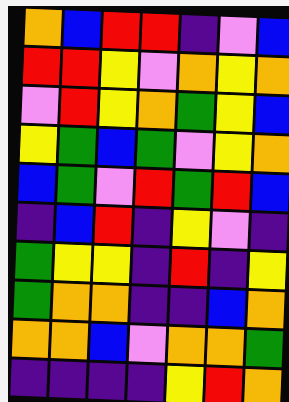[["orange", "blue", "red", "red", "indigo", "violet", "blue"], ["red", "red", "yellow", "violet", "orange", "yellow", "orange"], ["violet", "red", "yellow", "orange", "green", "yellow", "blue"], ["yellow", "green", "blue", "green", "violet", "yellow", "orange"], ["blue", "green", "violet", "red", "green", "red", "blue"], ["indigo", "blue", "red", "indigo", "yellow", "violet", "indigo"], ["green", "yellow", "yellow", "indigo", "red", "indigo", "yellow"], ["green", "orange", "orange", "indigo", "indigo", "blue", "orange"], ["orange", "orange", "blue", "violet", "orange", "orange", "green"], ["indigo", "indigo", "indigo", "indigo", "yellow", "red", "orange"]]